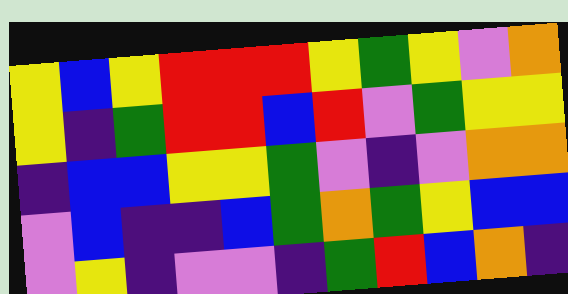[["yellow", "blue", "yellow", "red", "red", "red", "yellow", "green", "yellow", "violet", "orange"], ["yellow", "indigo", "green", "red", "red", "blue", "red", "violet", "green", "yellow", "yellow"], ["indigo", "blue", "blue", "yellow", "yellow", "green", "violet", "indigo", "violet", "orange", "orange"], ["violet", "blue", "indigo", "indigo", "blue", "green", "orange", "green", "yellow", "blue", "blue"], ["violet", "yellow", "indigo", "violet", "violet", "indigo", "green", "red", "blue", "orange", "indigo"]]